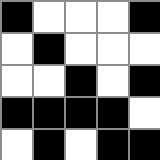[["black", "white", "white", "white", "black"], ["white", "black", "white", "white", "white"], ["white", "white", "black", "white", "black"], ["black", "black", "black", "black", "white"], ["white", "black", "white", "black", "black"]]